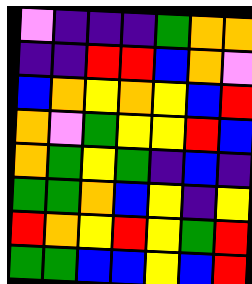[["violet", "indigo", "indigo", "indigo", "green", "orange", "orange"], ["indigo", "indigo", "red", "red", "blue", "orange", "violet"], ["blue", "orange", "yellow", "orange", "yellow", "blue", "red"], ["orange", "violet", "green", "yellow", "yellow", "red", "blue"], ["orange", "green", "yellow", "green", "indigo", "blue", "indigo"], ["green", "green", "orange", "blue", "yellow", "indigo", "yellow"], ["red", "orange", "yellow", "red", "yellow", "green", "red"], ["green", "green", "blue", "blue", "yellow", "blue", "red"]]